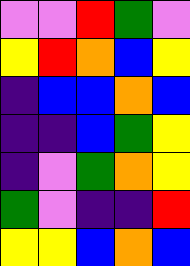[["violet", "violet", "red", "green", "violet"], ["yellow", "red", "orange", "blue", "yellow"], ["indigo", "blue", "blue", "orange", "blue"], ["indigo", "indigo", "blue", "green", "yellow"], ["indigo", "violet", "green", "orange", "yellow"], ["green", "violet", "indigo", "indigo", "red"], ["yellow", "yellow", "blue", "orange", "blue"]]